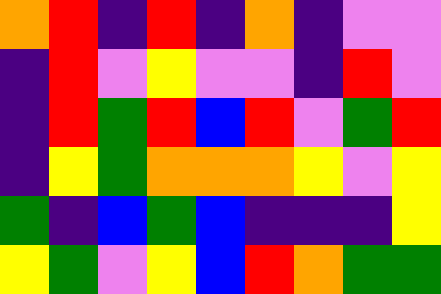[["orange", "red", "indigo", "red", "indigo", "orange", "indigo", "violet", "violet"], ["indigo", "red", "violet", "yellow", "violet", "violet", "indigo", "red", "violet"], ["indigo", "red", "green", "red", "blue", "red", "violet", "green", "red"], ["indigo", "yellow", "green", "orange", "orange", "orange", "yellow", "violet", "yellow"], ["green", "indigo", "blue", "green", "blue", "indigo", "indigo", "indigo", "yellow"], ["yellow", "green", "violet", "yellow", "blue", "red", "orange", "green", "green"]]